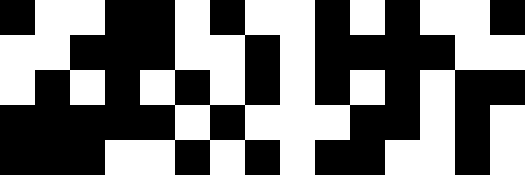[["black", "white", "white", "black", "black", "white", "black", "white", "white", "black", "white", "black", "white", "white", "black"], ["white", "white", "black", "black", "black", "white", "white", "black", "white", "black", "black", "black", "black", "white", "white"], ["white", "black", "white", "black", "white", "black", "white", "black", "white", "black", "white", "black", "white", "black", "black"], ["black", "black", "black", "black", "black", "white", "black", "white", "white", "white", "black", "black", "white", "black", "white"], ["black", "black", "black", "white", "white", "black", "white", "black", "white", "black", "black", "white", "white", "black", "white"]]